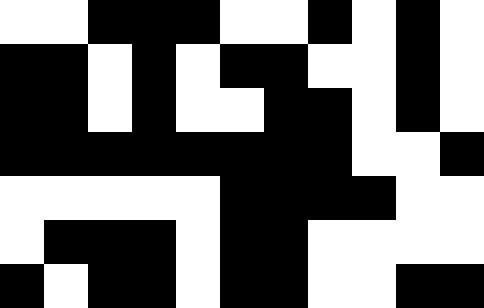[["white", "white", "black", "black", "black", "white", "white", "black", "white", "black", "white"], ["black", "black", "white", "black", "white", "black", "black", "white", "white", "black", "white"], ["black", "black", "white", "black", "white", "white", "black", "black", "white", "black", "white"], ["black", "black", "black", "black", "black", "black", "black", "black", "white", "white", "black"], ["white", "white", "white", "white", "white", "black", "black", "black", "black", "white", "white"], ["white", "black", "black", "black", "white", "black", "black", "white", "white", "white", "white"], ["black", "white", "black", "black", "white", "black", "black", "white", "white", "black", "black"]]